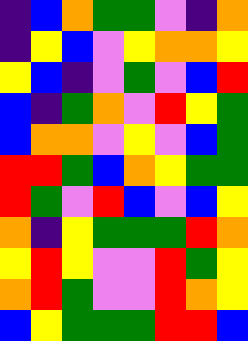[["indigo", "blue", "orange", "green", "green", "violet", "indigo", "orange"], ["indigo", "yellow", "blue", "violet", "yellow", "orange", "orange", "yellow"], ["yellow", "blue", "indigo", "violet", "green", "violet", "blue", "red"], ["blue", "indigo", "green", "orange", "violet", "red", "yellow", "green"], ["blue", "orange", "orange", "violet", "yellow", "violet", "blue", "green"], ["red", "red", "green", "blue", "orange", "yellow", "green", "green"], ["red", "green", "violet", "red", "blue", "violet", "blue", "yellow"], ["orange", "indigo", "yellow", "green", "green", "green", "red", "orange"], ["yellow", "red", "yellow", "violet", "violet", "red", "green", "yellow"], ["orange", "red", "green", "violet", "violet", "red", "orange", "yellow"], ["blue", "yellow", "green", "green", "green", "red", "red", "blue"]]